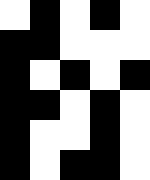[["white", "black", "white", "black", "white"], ["black", "black", "white", "white", "white"], ["black", "white", "black", "white", "black"], ["black", "black", "white", "black", "white"], ["black", "white", "white", "black", "white"], ["black", "white", "black", "black", "white"]]